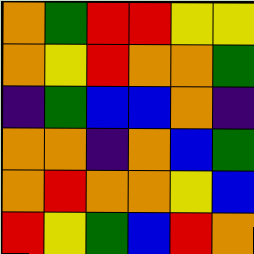[["orange", "green", "red", "red", "yellow", "yellow"], ["orange", "yellow", "red", "orange", "orange", "green"], ["indigo", "green", "blue", "blue", "orange", "indigo"], ["orange", "orange", "indigo", "orange", "blue", "green"], ["orange", "red", "orange", "orange", "yellow", "blue"], ["red", "yellow", "green", "blue", "red", "orange"]]